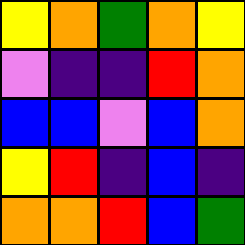[["yellow", "orange", "green", "orange", "yellow"], ["violet", "indigo", "indigo", "red", "orange"], ["blue", "blue", "violet", "blue", "orange"], ["yellow", "red", "indigo", "blue", "indigo"], ["orange", "orange", "red", "blue", "green"]]